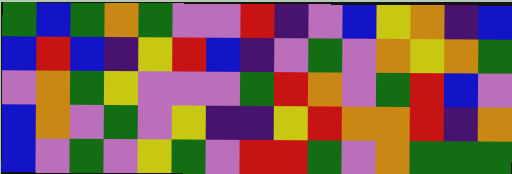[["green", "blue", "green", "orange", "green", "violet", "violet", "red", "indigo", "violet", "blue", "yellow", "orange", "indigo", "blue"], ["blue", "red", "blue", "indigo", "yellow", "red", "blue", "indigo", "violet", "green", "violet", "orange", "yellow", "orange", "green"], ["violet", "orange", "green", "yellow", "violet", "violet", "violet", "green", "red", "orange", "violet", "green", "red", "blue", "violet"], ["blue", "orange", "violet", "green", "violet", "yellow", "indigo", "indigo", "yellow", "red", "orange", "orange", "red", "indigo", "orange"], ["blue", "violet", "green", "violet", "yellow", "green", "violet", "red", "red", "green", "violet", "orange", "green", "green", "green"]]